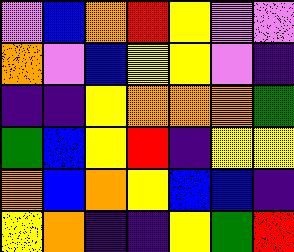[["violet", "blue", "orange", "red", "yellow", "violet", "violet"], ["orange", "violet", "blue", "yellow", "yellow", "violet", "indigo"], ["indigo", "indigo", "yellow", "orange", "orange", "orange", "green"], ["green", "blue", "yellow", "red", "indigo", "yellow", "yellow"], ["orange", "blue", "orange", "yellow", "blue", "blue", "indigo"], ["yellow", "orange", "indigo", "indigo", "yellow", "green", "red"]]